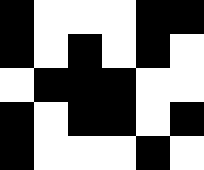[["black", "white", "white", "white", "black", "black"], ["black", "white", "black", "white", "black", "white"], ["white", "black", "black", "black", "white", "white"], ["black", "white", "black", "black", "white", "black"], ["black", "white", "white", "white", "black", "white"]]